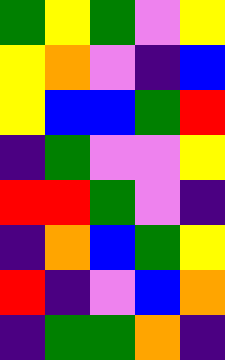[["green", "yellow", "green", "violet", "yellow"], ["yellow", "orange", "violet", "indigo", "blue"], ["yellow", "blue", "blue", "green", "red"], ["indigo", "green", "violet", "violet", "yellow"], ["red", "red", "green", "violet", "indigo"], ["indigo", "orange", "blue", "green", "yellow"], ["red", "indigo", "violet", "blue", "orange"], ["indigo", "green", "green", "orange", "indigo"]]